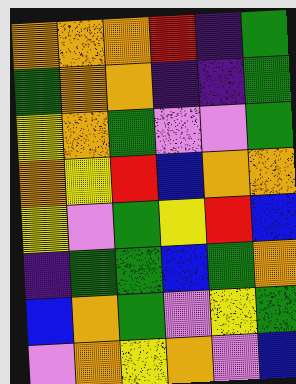[["orange", "orange", "orange", "red", "indigo", "green"], ["green", "orange", "orange", "indigo", "indigo", "green"], ["yellow", "orange", "green", "violet", "violet", "green"], ["orange", "yellow", "red", "blue", "orange", "orange"], ["yellow", "violet", "green", "yellow", "red", "blue"], ["indigo", "green", "green", "blue", "green", "orange"], ["blue", "orange", "green", "violet", "yellow", "green"], ["violet", "orange", "yellow", "orange", "violet", "blue"]]